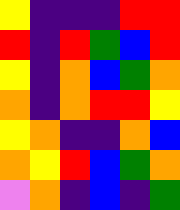[["yellow", "indigo", "indigo", "indigo", "red", "red"], ["red", "indigo", "red", "green", "blue", "red"], ["yellow", "indigo", "orange", "blue", "green", "orange"], ["orange", "indigo", "orange", "red", "red", "yellow"], ["yellow", "orange", "indigo", "indigo", "orange", "blue"], ["orange", "yellow", "red", "blue", "green", "orange"], ["violet", "orange", "indigo", "blue", "indigo", "green"]]